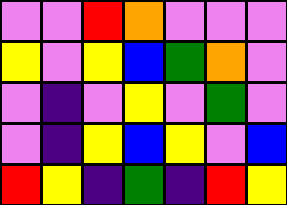[["violet", "violet", "red", "orange", "violet", "violet", "violet"], ["yellow", "violet", "yellow", "blue", "green", "orange", "violet"], ["violet", "indigo", "violet", "yellow", "violet", "green", "violet"], ["violet", "indigo", "yellow", "blue", "yellow", "violet", "blue"], ["red", "yellow", "indigo", "green", "indigo", "red", "yellow"]]